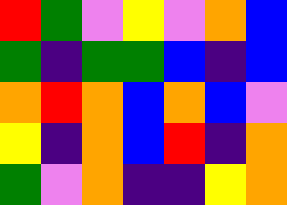[["red", "green", "violet", "yellow", "violet", "orange", "blue"], ["green", "indigo", "green", "green", "blue", "indigo", "blue"], ["orange", "red", "orange", "blue", "orange", "blue", "violet"], ["yellow", "indigo", "orange", "blue", "red", "indigo", "orange"], ["green", "violet", "orange", "indigo", "indigo", "yellow", "orange"]]